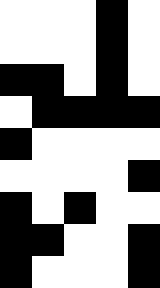[["white", "white", "white", "black", "white"], ["white", "white", "white", "black", "white"], ["black", "black", "white", "black", "white"], ["white", "black", "black", "black", "black"], ["black", "white", "white", "white", "white"], ["white", "white", "white", "white", "black"], ["black", "white", "black", "white", "white"], ["black", "black", "white", "white", "black"], ["black", "white", "white", "white", "black"]]